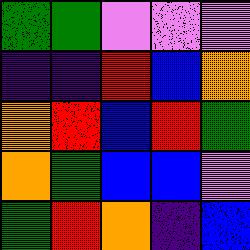[["green", "green", "violet", "violet", "violet"], ["indigo", "indigo", "red", "blue", "orange"], ["orange", "red", "blue", "red", "green"], ["orange", "green", "blue", "blue", "violet"], ["green", "red", "orange", "indigo", "blue"]]